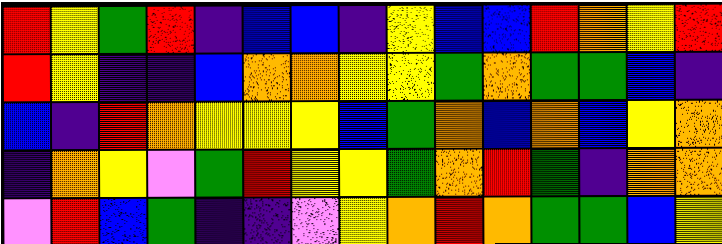[["red", "yellow", "green", "red", "indigo", "blue", "blue", "indigo", "yellow", "blue", "blue", "red", "orange", "yellow", "red"], ["red", "yellow", "indigo", "indigo", "blue", "orange", "orange", "yellow", "yellow", "green", "orange", "green", "green", "blue", "indigo"], ["blue", "indigo", "red", "orange", "yellow", "yellow", "yellow", "blue", "green", "orange", "blue", "orange", "blue", "yellow", "orange"], ["indigo", "orange", "yellow", "violet", "green", "red", "yellow", "yellow", "green", "orange", "red", "green", "indigo", "orange", "orange"], ["violet", "red", "blue", "green", "indigo", "indigo", "violet", "yellow", "orange", "red", "orange", "green", "green", "blue", "yellow"]]